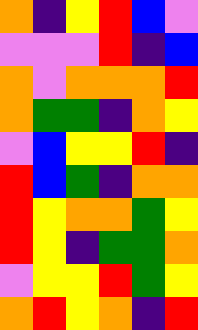[["orange", "indigo", "yellow", "red", "blue", "violet"], ["violet", "violet", "violet", "red", "indigo", "blue"], ["orange", "violet", "orange", "orange", "orange", "red"], ["orange", "green", "green", "indigo", "orange", "yellow"], ["violet", "blue", "yellow", "yellow", "red", "indigo"], ["red", "blue", "green", "indigo", "orange", "orange"], ["red", "yellow", "orange", "orange", "green", "yellow"], ["red", "yellow", "indigo", "green", "green", "orange"], ["violet", "yellow", "yellow", "red", "green", "yellow"], ["orange", "red", "yellow", "orange", "indigo", "red"]]